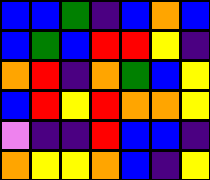[["blue", "blue", "green", "indigo", "blue", "orange", "blue"], ["blue", "green", "blue", "red", "red", "yellow", "indigo"], ["orange", "red", "indigo", "orange", "green", "blue", "yellow"], ["blue", "red", "yellow", "red", "orange", "orange", "yellow"], ["violet", "indigo", "indigo", "red", "blue", "blue", "indigo"], ["orange", "yellow", "yellow", "orange", "blue", "indigo", "yellow"]]